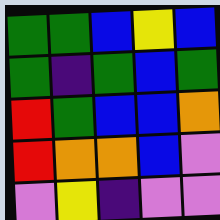[["green", "green", "blue", "yellow", "blue"], ["green", "indigo", "green", "blue", "green"], ["red", "green", "blue", "blue", "orange"], ["red", "orange", "orange", "blue", "violet"], ["violet", "yellow", "indigo", "violet", "violet"]]